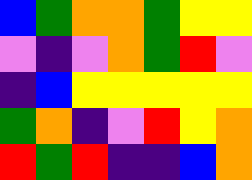[["blue", "green", "orange", "orange", "green", "yellow", "yellow"], ["violet", "indigo", "violet", "orange", "green", "red", "violet"], ["indigo", "blue", "yellow", "yellow", "yellow", "yellow", "yellow"], ["green", "orange", "indigo", "violet", "red", "yellow", "orange"], ["red", "green", "red", "indigo", "indigo", "blue", "orange"]]